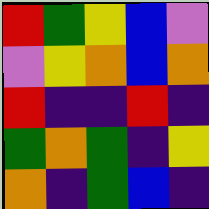[["red", "green", "yellow", "blue", "violet"], ["violet", "yellow", "orange", "blue", "orange"], ["red", "indigo", "indigo", "red", "indigo"], ["green", "orange", "green", "indigo", "yellow"], ["orange", "indigo", "green", "blue", "indigo"]]